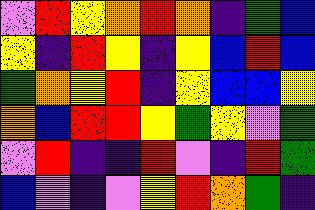[["violet", "red", "yellow", "orange", "red", "orange", "indigo", "green", "blue"], ["yellow", "indigo", "red", "yellow", "indigo", "yellow", "blue", "red", "blue"], ["green", "orange", "yellow", "red", "indigo", "yellow", "blue", "blue", "yellow"], ["orange", "blue", "red", "red", "yellow", "green", "yellow", "violet", "green"], ["violet", "red", "indigo", "indigo", "red", "violet", "indigo", "red", "green"], ["blue", "violet", "indigo", "violet", "yellow", "red", "orange", "green", "indigo"]]